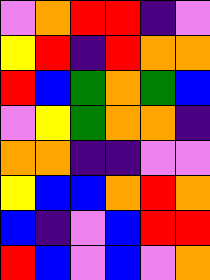[["violet", "orange", "red", "red", "indigo", "violet"], ["yellow", "red", "indigo", "red", "orange", "orange"], ["red", "blue", "green", "orange", "green", "blue"], ["violet", "yellow", "green", "orange", "orange", "indigo"], ["orange", "orange", "indigo", "indigo", "violet", "violet"], ["yellow", "blue", "blue", "orange", "red", "orange"], ["blue", "indigo", "violet", "blue", "red", "red"], ["red", "blue", "violet", "blue", "violet", "orange"]]